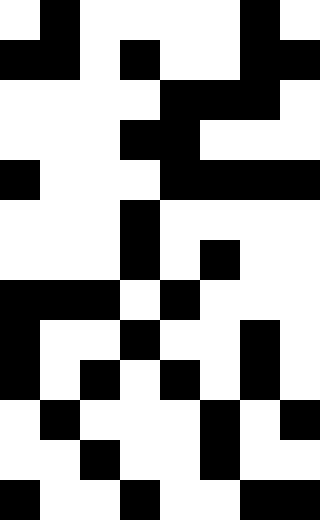[["white", "black", "white", "white", "white", "white", "black", "white"], ["black", "black", "white", "black", "white", "white", "black", "black"], ["white", "white", "white", "white", "black", "black", "black", "white"], ["white", "white", "white", "black", "black", "white", "white", "white"], ["black", "white", "white", "white", "black", "black", "black", "black"], ["white", "white", "white", "black", "white", "white", "white", "white"], ["white", "white", "white", "black", "white", "black", "white", "white"], ["black", "black", "black", "white", "black", "white", "white", "white"], ["black", "white", "white", "black", "white", "white", "black", "white"], ["black", "white", "black", "white", "black", "white", "black", "white"], ["white", "black", "white", "white", "white", "black", "white", "black"], ["white", "white", "black", "white", "white", "black", "white", "white"], ["black", "white", "white", "black", "white", "white", "black", "black"]]